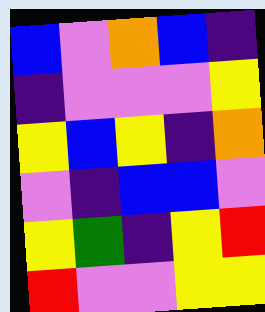[["blue", "violet", "orange", "blue", "indigo"], ["indigo", "violet", "violet", "violet", "yellow"], ["yellow", "blue", "yellow", "indigo", "orange"], ["violet", "indigo", "blue", "blue", "violet"], ["yellow", "green", "indigo", "yellow", "red"], ["red", "violet", "violet", "yellow", "yellow"]]